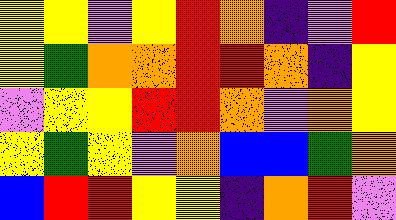[["yellow", "yellow", "violet", "yellow", "red", "orange", "indigo", "violet", "red"], ["yellow", "green", "orange", "orange", "red", "red", "orange", "indigo", "yellow"], ["violet", "yellow", "yellow", "red", "red", "orange", "violet", "orange", "yellow"], ["yellow", "green", "yellow", "violet", "orange", "blue", "blue", "green", "orange"], ["blue", "red", "red", "yellow", "yellow", "indigo", "orange", "red", "violet"]]